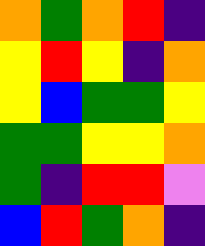[["orange", "green", "orange", "red", "indigo"], ["yellow", "red", "yellow", "indigo", "orange"], ["yellow", "blue", "green", "green", "yellow"], ["green", "green", "yellow", "yellow", "orange"], ["green", "indigo", "red", "red", "violet"], ["blue", "red", "green", "orange", "indigo"]]